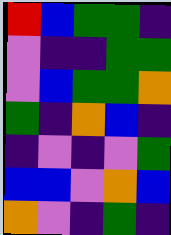[["red", "blue", "green", "green", "indigo"], ["violet", "indigo", "indigo", "green", "green"], ["violet", "blue", "green", "green", "orange"], ["green", "indigo", "orange", "blue", "indigo"], ["indigo", "violet", "indigo", "violet", "green"], ["blue", "blue", "violet", "orange", "blue"], ["orange", "violet", "indigo", "green", "indigo"]]